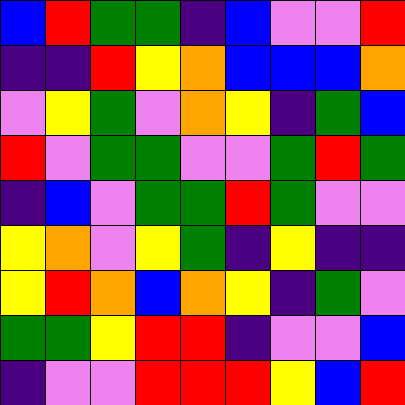[["blue", "red", "green", "green", "indigo", "blue", "violet", "violet", "red"], ["indigo", "indigo", "red", "yellow", "orange", "blue", "blue", "blue", "orange"], ["violet", "yellow", "green", "violet", "orange", "yellow", "indigo", "green", "blue"], ["red", "violet", "green", "green", "violet", "violet", "green", "red", "green"], ["indigo", "blue", "violet", "green", "green", "red", "green", "violet", "violet"], ["yellow", "orange", "violet", "yellow", "green", "indigo", "yellow", "indigo", "indigo"], ["yellow", "red", "orange", "blue", "orange", "yellow", "indigo", "green", "violet"], ["green", "green", "yellow", "red", "red", "indigo", "violet", "violet", "blue"], ["indigo", "violet", "violet", "red", "red", "red", "yellow", "blue", "red"]]